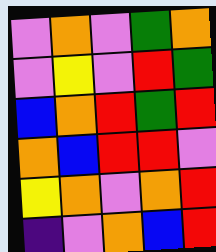[["violet", "orange", "violet", "green", "orange"], ["violet", "yellow", "violet", "red", "green"], ["blue", "orange", "red", "green", "red"], ["orange", "blue", "red", "red", "violet"], ["yellow", "orange", "violet", "orange", "red"], ["indigo", "violet", "orange", "blue", "red"]]